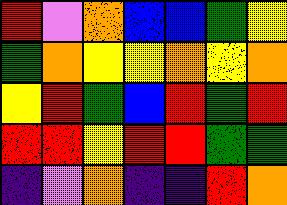[["red", "violet", "orange", "blue", "blue", "green", "yellow"], ["green", "orange", "yellow", "yellow", "orange", "yellow", "orange"], ["yellow", "red", "green", "blue", "red", "green", "red"], ["red", "red", "yellow", "red", "red", "green", "green"], ["indigo", "violet", "orange", "indigo", "indigo", "red", "orange"]]